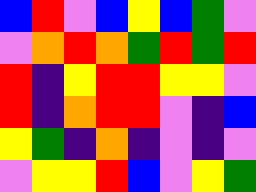[["blue", "red", "violet", "blue", "yellow", "blue", "green", "violet"], ["violet", "orange", "red", "orange", "green", "red", "green", "red"], ["red", "indigo", "yellow", "red", "red", "yellow", "yellow", "violet"], ["red", "indigo", "orange", "red", "red", "violet", "indigo", "blue"], ["yellow", "green", "indigo", "orange", "indigo", "violet", "indigo", "violet"], ["violet", "yellow", "yellow", "red", "blue", "violet", "yellow", "green"]]